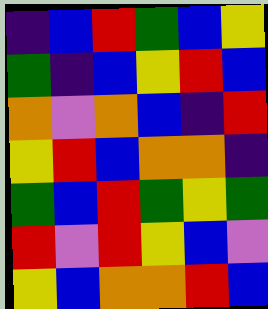[["indigo", "blue", "red", "green", "blue", "yellow"], ["green", "indigo", "blue", "yellow", "red", "blue"], ["orange", "violet", "orange", "blue", "indigo", "red"], ["yellow", "red", "blue", "orange", "orange", "indigo"], ["green", "blue", "red", "green", "yellow", "green"], ["red", "violet", "red", "yellow", "blue", "violet"], ["yellow", "blue", "orange", "orange", "red", "blue"]]